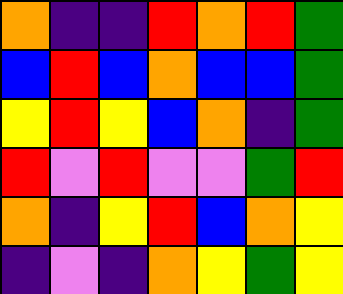[["orange", "indigo", "indigo", "red", "orange", "red", "green"], ["blue", "red", "blue", "orange", "blue", "blue", "green"], ["yellow", "red", "yellow", "blue", "orange", "indigo", "green"], ["red", "violet", "red", "violet", "violet", "green", "red"], ["orange", "indigo", "yellow", "red", "blue", "orange", "yellow"], ["indigo", "violet", "indigo", "orange", "yellow", "green", "yellow"]]